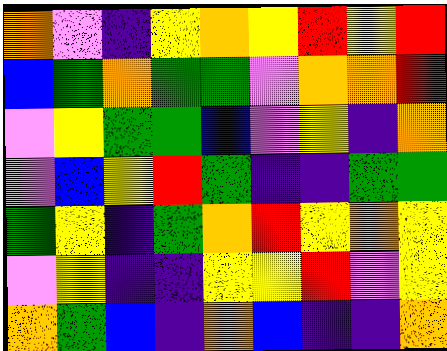[["orange", "violet", "indigo", "yellow", "orange", "yellow", "red", "yellow", "red"], ["blue", "green", "orange", "green", "green", "violet", "orange", "orange", "red"], ["violet", "yellow", "green", "green", "blue", "violet", "yellow", "indigo", "orange"], ["violet", "blue", "yellow", "red", "green", "indigo", "indigo", "green", "green"], ["green", "yellow", "indigo", "green", "orange", "red", "yellow", "orange", "yellow"], ["violet", "yellow", "indigo", "indigo", "yellow", "yellow", "red", "violet", "yellow"], ["orange", "green", "blue", "indigo", "orange", "blue", "indigo", "indigo", "orange"]]